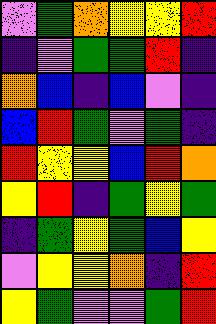[["violet", "green", "orange", "yellow", "yellow", "red"], ["indigo", "violet", "green", "green", "red", "indigo"], ["orange", "blue", "indigo", "blue", "violet", "indigo"], ["blue", "red", "green", "violet", "green", "indigo"], ["red", "yellow", "yellow", "blue", "red", "orange"], ["yellow", "red", "indigo", "green", "yellow", "green"], ["indigo", "green", "yellow", "green", "blue", "yellow"], ["violet", "yellow", "yellow", "orange", "indigo", "red"], ["yellow", "green", "violet", "violet", "green", "red"]]